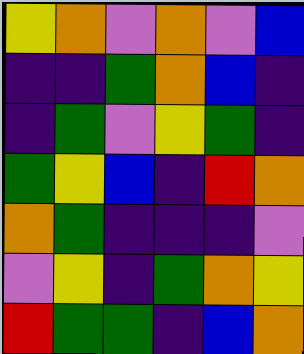[["yellow", "orange", "violet", "orange", "violet", "blue"], ["indigo", "indigo", "green", "orange", "blue", "indigo"], ["indigo", "green", "violet", "yellow", "green", "indigo"], ["green", "yellow", "blue", "indigo", "red", "orange"], ["orange", "green", "indigo", "indigo", "indigo", "violet"], ["violet", "yellow", "indigo", "green", "orange", "yellow"], ["red", "green", "green", "indigo", "blue", "orange"]]